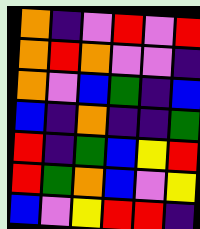[["orange", "indigo", "violet", "red", "violet", "red"], ["orange", "red", "orange", "violet", "violet", "indigo"], ["orange", "violet", "blue", "green", "indigo", "blue"], ["blue", "indigo", "orange", "indigo", "indigo", "green"], ["red", "indigo", "green", "blue", "yellow", "red"], ["red", "green", "orange", "blue", "violet", "yellow"], ["blue", "violet", "yellow", "red", "red", "indigo"]]